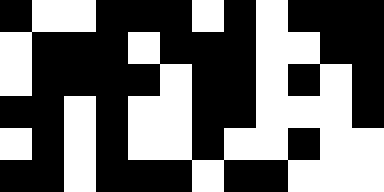[["black", "white", "white", "black", "black", "black", "white", "black", "white", "black", "black", "black"], ["white", "black", "black", "black", "white", "black", "black", "black", "white", "white", "black", "black"], ["white", "black", "black", "black", "black", "white", "black", "black", "white", "black", "white", "black"], ["black", "black", "white", "black", "white", "white", "black", "black", "white", "white", "white", "black"], ["white", "black", "white", "black", "white", "white", "black", "white", "white", "black", "white", "white"], ["black", "black", "white", "black", "black", "black", "white", "black", "black", "white", "white", "white"]]